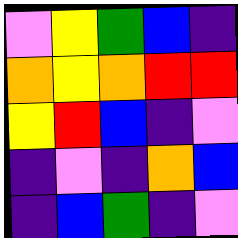[["violet", "yellow", "green", "blue", "indigo"], ["orange", "yellow", "orange", "red", "red"], ["yellow", "red", "blue", "indigo", "violet"], ["indigo", "violet", "indigo", "orange", "blue"], ["indigo", "blue", "green", "indigo", "violet"]]